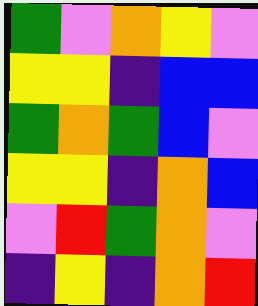[["green", "violet", "orange", "yellow", "violet"], ["yellow", "yellow", "indigo", "blue", "blue"], ["green", "orange", "green", "blue", "violet"], ["yellow", "yellow", "indigo", "orange", "blue"], ["violet", "red", "green", "orange", "violet"], ["indigo", "yellow", "indigo", "orange", "red"]]